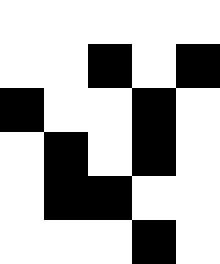[["white", "white", "white", "white", "white"], ["white", "white", "black", "white", "black"], ["black", "white", "white", "black", "white"], ["white", "black", "white", "black", "white"], ["white", "black", "black", "white", "white"], ["white", "white", "white", "black", "white"]]